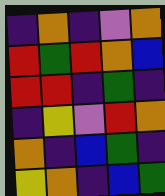[["indigo", "orange", "indigo", "violet", "orange"], ["red", "green", "red", "orange", "blue"], ["red", "red", "indigo", "green", "indigo"], ["indigo", "yellow", "violet", "red", "orange"], ["orange", "indigo", "blue", "green", "indigo"], ["yellow", "orange", "indigo", "blue", "green"]]